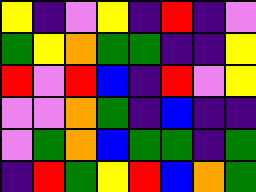[["yellow", "indigo", "violet", "yellow", "indigo", "red", "indigo", "violet"], ["green", "yellow", "orange", "green", "green", "indigo", "indigo", "yellow"], ["red", "violet", "red", "blue", "indigo", "red", "violet", "yellow"], ["violet", "violet", "orange", "green", "indigo", "blue", "indigo", "indigo"], ["violet", "green", "orange", "blue", "green", "green", "indigo", "green"], ["indigo", "red", "green", "yellow", "red", "blue", "orange", "green"]]